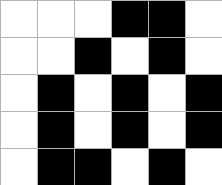[["white", "white", "white", "black", "black", "white"], ["white", "white", "black", "white", "black", "white"], ["white", "black", "white", "black", "white", "black"], ["white", "black", "white", "black", "white", "black"], ["white", "black", "black", "white", "black", "white"]]